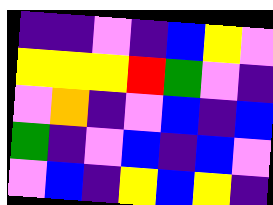[["indigo", "indigo", "violet", "indigo", "blue", "yellow", "violet"], ["yellow", "yellow", "yellow", "red", "green", "violet", "indigo"], ["violet", "orange", "indigo", "violet", "blue", "indigo", "blue"], ["green", "indigo", "violet", "blue", "indigo", "blue", "violet"], ["violet", "blue", "indigo", "yellow", "blue", "yellow", "indigo"]]